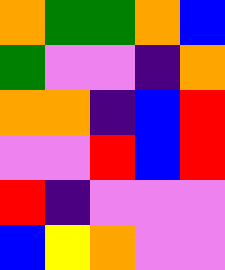[["orange", "green", "green", "orange", "blue"], ["green", "violet", "violet", "indigo", "orange"], ["orange", "orange", "indigo", "blue", "red"], ["violet", "violet", "red", "blue", "red"], ["red", "indigo", "violet", "violet", "violet"], ["blue", "yellow", "orange", "violet", "violet"]]